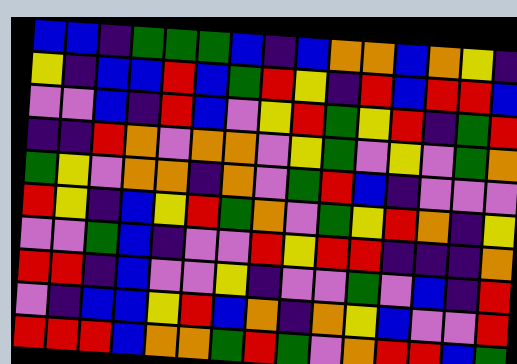[["blue", "blue", "indigo", "green", "green", "green", "blue", "indigo", "blue", "orange", "orange", "blue", "orange", "yellow", "indigo"], ["yellow", "indigo", "blue", "blue", "red", "blue", "green", "red", "yellow", "indigo", "red", "blue", "red", "red", "blue"], ["violet", "violet", "blue", "indigo", "red", "blue", "violet", "yellow", "red", "green", "yellow", "red", "indigo", "green", "red"], ["indigo", "indigo", "red", "orange", "violet", "orange", "orange", "violet", "yellow", "green", "violet", "yellow", "violet", "green", "orange"], ["green", "yellow", "violet", "orange", "orange", "indigo", "orange", "violet", "green", "red", "blue", "indigo", "violet", "violet", "violet"], ["red", "yellow", "indigo", "blue", "yellow", "red", "green", "orange", "violet", "green", "yellow", "red", "orange", "indigo", "yellow"], ["violet", "violet", "green", "blue", "indigo", "violet", "violet", "red", "yellow", "red", "red", "indigo", "indigo", "indigo", "orange"], ["red", "red", "indigo", "blue", "violet", "violet", "yellow", "indigo", "violet", "violet", "green", "violet", "blue", "indigo", "red"], ["violet", "indigo", "blue", "blue", "yellow", "red", "blue", "orange", "indigo", "orange", "yellow", "blue", "violet", "violet", "red"], ["red", "red", "red", "blue", "orange", "orange", "green", "red", "green", "violet", "orange", "red", "red", "blue", "green"]]